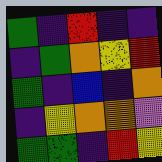[["green", "indigo", "red", "indigo", "indigo"], ["indigo", "green", "orange", "yellow", "red"], ["green", "indigo", "blue", "indigo", "orange"], ["indigo", "yellow", "orange", "orange", "violet"], ["green", "green", "indigo", "red", "yellow"]]